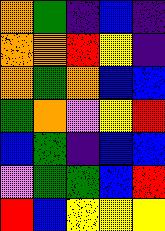[["orange", "green", "indigo", "blue", "indigo"], ["orange", "orange", "red", "yellow", "indigo"], ["orange", "green", "orange", "blue", "blue"], ["green", "orange", "violet", "yellow", "red"], ["blue", "green", "indigo", "blue", "blue"], ["violet", "green", "green", "blue", "red"], ["red", "blue", "yellow", "yellow", "yellow"]]